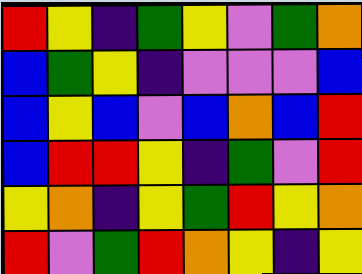[["red", "yellow", "indigo", "green", "yellow", "violet", "green", "orange"], ["blue", "green", "yellow", "indigo", "violet", "violet", "violet", "blue"], ["blue", "yellow", "blue", "violet", "blue", "orange", "blue", "red"], ["blue", "red", "red", "yellow", "indigo", "green", "violet", "red"], ["yellow", "orange", "indigo", "yellow", "green", "red", "yellow", "orange"], ["red", "violet", "green", "red", "orange", "yellow", "indigo", "yellow"]]